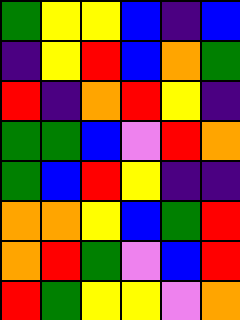[["green", "yellow", "yellow", "blue", "indigo", "blue"], ["indigo", "yellow", "red", "blue", "orange", "green"], ["red", "indigo", "orange", "red", "yellow", "indigo"], ["green", "green", "blue", "violet", "red", "orange"], ["green", "blue", "red", "yellow", "indigo", "indigo"], ["orange", "orange", "yellow", "blue", "green", "red"], ["orange", "red", "green", "violet", "blue", "red"], ["red", "green", "yellow", "yellow", "violet", "orange"]]